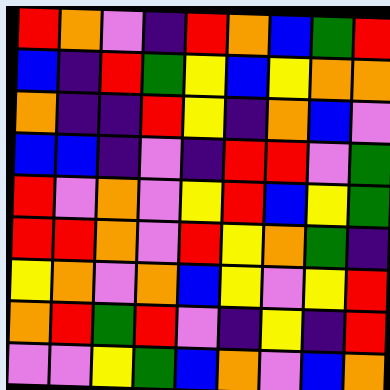[["red", "orange", "violet", "indigo", "red", "orange", "blue", "green", "red"], ["blue", "indigo", "red", "green", "yellow", "blue", "yellow", "orange", "orange"], ["orange", "indigo", "indigo", "red", "yellow", "indigo", "orange", "blue", "violet"], ["blue", "blue", "indigo", "violet", "indigo", "red", "red", "violet", "green"], ["red", "violet", "orange", "violet", "yellow", "red", "blue", "yellow", "green"], ["red", "red", "orange", "violet", "red", "yellow", "orange", "green", "indigo"], ["yellow", "orange", "violet", "orange", "blue", "yellow", "violet", "yellow", "red"], ["orange", "red", "green", "red", "violet", "indigo", "yellow", "indigo", "red"], ["violet", "violet", "yellow", "green", "blue", "orange", "violet", "blue", "orange"]]